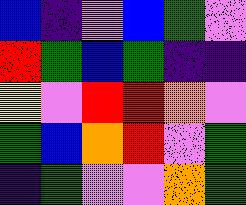[["blue", "indigo", "violet", "blue", "green", "violet"], ["red", "green", "blue", "green", "indigo", "indigo"], ["yellow", "violet", "red", "red", "orange", "violet"], ["green", "blue", "orange", "red", "violet", "green"], ["indigo", "green", "violet", "violet", "orange", "green"]]